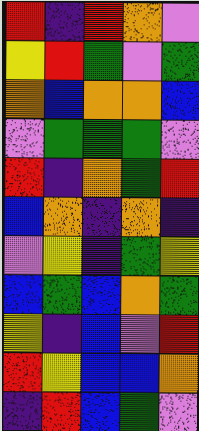[["red", "indigo", "red", "orange", "violet"], ["yellow", "red", "green", "violet", "green"], ["orange", "blue", "orange", "orange", "blue"], ["violet", "green", "green", "green", "violet"], ["red", "indigo", "orange", "green", "red"], ["blue", "orange", "indigo", "orange", "indigo"], ["violet", "yellow", "indigo", "green", "yellow"], ["blue", "green", "blue", "orange", "green"], ["yellow", "indigo", "blue", "violet", "red"], ["red", "yellow", "blue", "blue", "orange"], ["indigo", "red", "blue", "green", "violet"]]